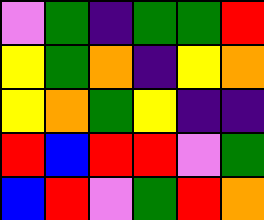[["violet", "green", "indigo", "green", "green", "red"], ["yellow", "green", "orange", "indigo", "yellow", "orange"], ["yellow", "orange", "green", "yellow", "indigo", "indigo"], ["red", "blue", "red", "red", "violet", "green"], ["blue", "red", "violet", "green", "red", "orange"]]